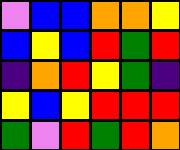[["violet", "blue", "blue", "orange", "orange", "yellow"], ["blue", "yellow", "blue", "red", "green", "red"], ["indigo", "orange", "red", "yellow", "green", "indigo"], ["yellow", "blue", "yellow", "red", "red", "red"], ["green", "violet", "red", "green", "red", "orange"]]